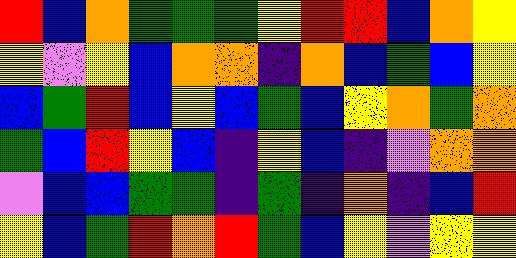[["red", "blue", "orange", "green", "green", "green", "yellow", "red", "red", "blue", "orange", "yellow"], ["yellow", "violet", "yellow", "blue", "orange", "orange", "indigo", "orange", "blue", "green", "blue", "yellow"], ["blue", "green", "red", "blue", "yellow", "blue", "green", "blue", "yellow", "orange", "green", "orange"], ["green", "blue", "red", "yellow", "blue", "indigo", "yellow", "blue", "indigo", "violet", "orange", "orange"], ["violet", "blue", "blue", "green", "green", "indigo", "green", "indigo", "orange", "indigo", "blue", "red"], ["yellow", "blue", "green", "red", "orange", "red", "green", "blue", "yellow", "violet", "yellow", "yellow"]]